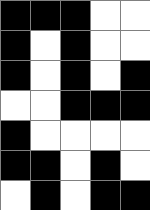[["black", "black", "black", "white", "white"], ["black", "white", "black", "white", "white"], ["black", "white", "black", "white", "black"], ["white", "white", "black", "black", "black"], ["black", "white", "white", "white", "white"], ["black", "black", "white", "black", "white"], ["white", "black", "white", "black", "black"]]